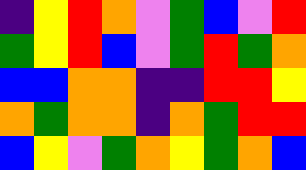[["indigo", "yellow", "red", "orange", "violet", "green", "blue", "violet", "red"], ["green", "yellow", "red", "blue", "violet", "green", "red", "green", "orange"], ["blue", "blue", "orange", "orange", "indigo", "indigo", "red", "red", "yellow"], ["orange", "green", "orange", "orange", "indigo", "orange", "green", "red", "red"], ["blue", "yellow", "violet", "green", "orange", "yellow", "green", "orange", "blue"]]